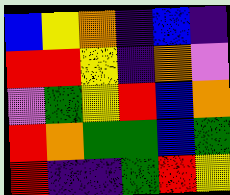[["blue", "yellow", "orange", "indigo", "blue", "indigo"], ["red", "red", "yellow", "indigo", "orange", "violet"], ["violet", "green", "yellow", "red", "blue", "orange"], ["red", "orange", "green", "green", "blue", "green"], ["red", "indigo", "indigo", "green", "red", "yellow"]]